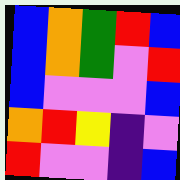[["blue", "orange", "green", "red", "blue"], ["blue", "orange", "green", "violet", "red"], ["blue", "violet", "violet", "violet", "blue"], ["orange", "red", "yellow", "indigo", "violet"], ["red", "violet", "violet", "indigo", "blue"]]